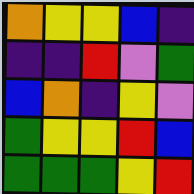[["orange", "yellow", "yellow", "blue", "indigo"], ["indigo", "indigo", "red", "violet", "green"], ["blue", "orange", "indigo", "yellow", "violet"], ["green", "yellow", "yellow", "red", "blue"], ["green", "green", "green", "yellow", "red"]]